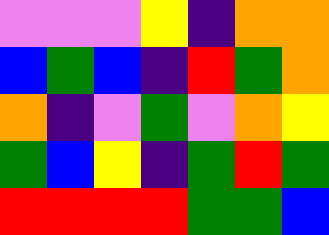[["violet", "violet", "violet", "yellow", "indigo", "orange", "orange"], ["blue", "green", "blue", "indigo", "red", "green", "orange"], ["orange", "indigo", "violet", "green", "violet", "orange", "yellow"], ["green", "blue", "yellow", "indigo", "green", "red", "green"], ["red", "red", "red", "red", "green", "green", "blue"]]